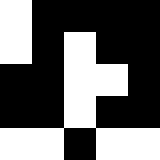[["white", "black", "black", "black", "black"], ["white", "black", "white", "black", "black"], ["black", "black", "white", "white", "black"], ["black", "black", "white", "black", "black"], ["white", "white", "black", "white", "white"]]